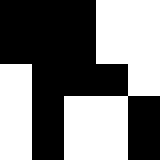[["black", "black", "black", "white", "white"], ["black", "black", "black", "white", "white"], ["white", "black", "black", "black", "white"], ["white", "black", "white", "white", "black"], ["white", "black", "white", "white", "black"]]